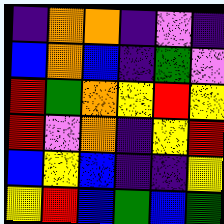[["indigo", "orange", "orange", "indigo", "violet", "indigo"], ["blue", "orange", "blue", "indigo", "green", "violet"], ["red", "green", "orange", "yellow", "red", "yellow"], ["red", "violet", "orange", "indigo", "yellow", "red"], ["blue", "yellow", "blue", "indigo", "indigo", "yellow"], ["yellow", "red", "blue", "green", "blue", "green"]]